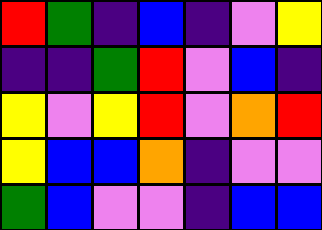[["red", "green", "indigo", "blue", "indigo", "violet", "yellow"], ["indigo", "indigo", "green", "red", "violet", "blue", "indigo"], ["yellow", "violet", "yellow", "red", "violet", "orange", "red"], ["yellow", "blue", "blue", "orange", "indigo", "violet", "violet"], ["green", "blue", "violet", "violet", "indigo", "blue", "blue"]]